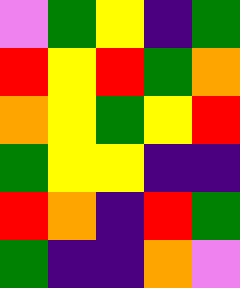[["violet", "green", "yellow", "indigo", "green"], ["red", "yellow", "red", "green", "orange"], ["orange", "yellow", "green", "yellow", "red"], ["green", "yellow", "yellow", "indigo", "indigo"], ["red", "orange", "indigo", "red", "green"], ["green", "indigo", "indigo", "orange", "violet"]]